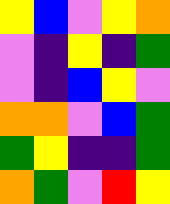[["yellow", "blue", "violet", "yellow", "orange"], ["violet", "indigo", "yellow", "indigo", "green"], ["violet", "indigo", "blue", "yellow", "violet"], ["orange", "orange", "violet", "blue", "green"], ["green", "yellow", "indigo", "indigo", "green"], ["orange", "green", "violet", "red", "yellow"]]